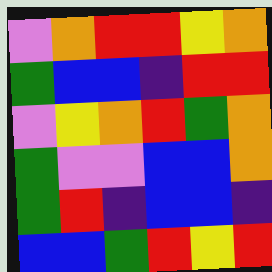[["violet", "orange", "red", "red", "yellow", "orange"], ["green", "blue", "blue", "indigo", "red", "red"], ["violet", "yellow", "orange", "red", "green", "orange"], ["green", "violet", "violet", "blue", "blue", "orange"], ["green", "red", "indigo", "blue", "blue", "indigo"], ["blue", "blue", "green", "red", "yellow", "red"]]